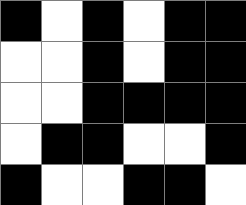[["black", "white", "black", "white", "black", "black"], ["white", "white", "black", "white", "black", "black"], ["white", "white", "black", "black", "black", "black"], ["white", "black", "black", "white", "white", "black"], ["black", "white", "white", "black", "black", "white"]]